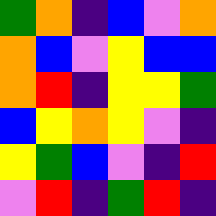[["green", "orange", "indigo", "blue", "violet", "orange"], ["orange", "blue", "violet", "yellow", "blue", "blue"], ["orange", "red", "indigo", "yellow", "yellow", "green"], ["blue", "yellow", "orange", "yellow", "violet", "indigo"], ["yellow", "green", "blue", "violet", "indigo", "red"], ["violet", "red", "indigo", "green", "red", "indigo"]]